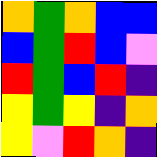[["orange", "green", "orange", "blue", "blue"], ["blue", "green", "red", "blue", "violet"], ["red", "green", "blue", "red", "indigo"], ["yellow", "green", "yellow", "indigo", "orange"], ["yellow", "violet", "red", "orange", "indigo"]]